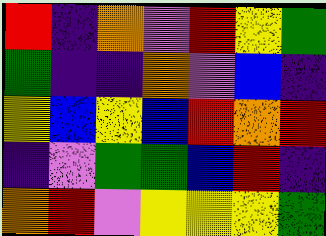[["red", "indigo", "orange", "violet", "red", "yellow", "green"], ["green", "indigo", "indigo", "orange", "violet", "blue", "indigo"], ["yellow", "blue", "yellow", "blue", "red", "orange", "red"], ["indigo", "violet", "green", "green", "blue", "red", "indigo"], ["orange", "red", "violet", "yellow", "yellow", "yellow", "green"]]